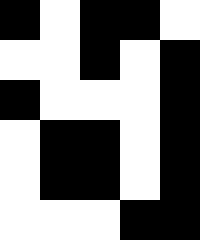[["black", "white", "black", "black", "white"], ["white", "white", "black", "white", "black"], ["black", "white", "white", "white", "black"], ["white", "black", "black", "white", "black"], ["white", "black", "black", "white", "black"], ["white", "white", "white", "black", "black"]]